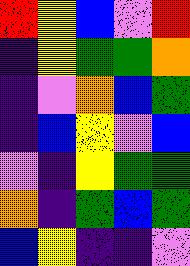[["red", "yellow", "blue", "violet", "red"], ["indigo", "yellow", "green", "green", "orange"], ["indigo", "violet", "orange", "blue", "green"], ["indigo", "blue", "yellow", "violet", "blue"], ["violet", "indigo", "yellow", "green", "green"], ["orange", "indigo", "green", "blue", "green"], ["blue", "yellow", "indigo", "indigo", "violet"]]